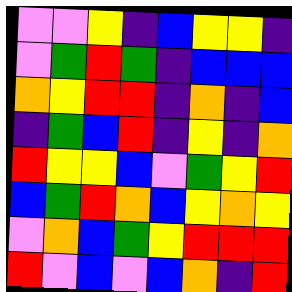[["violet", "violet", "yellow", "indigo", "blue", "yellow", "yellow", "indigo"], ["violet", "green", "red", "green", "indigo", "blue", "blue", "blue"], ["orange", "yellow", "red", "red", "indigo", "orange", "indigo", "blue"], ["indigo", "green", "blue", "red", "indigo", "yellow", "indigo", "orange"], ["red", "yellow", "yellow", "blue", "violet", "green", "yellow", "red"], ["blue", "green", "red", "orange", "blue", "yellow", "orange", "yellow"], ["violet", "orange", "blue", "green", "yellow", "red", "red", "red"], ["red", "violet", "blue", "violet", "blue", "orange", "indigo", "red"]]